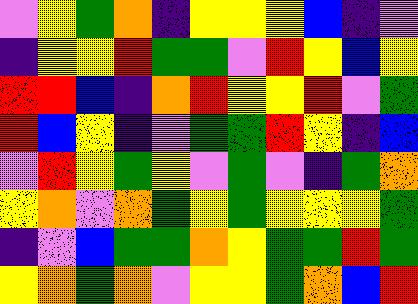[["violet", "yellow", "green", "orange", "indigo", "yellow", "yellow", "yellow", "blue", "indigo", "violet"], ["indigo", "yellow", "yellow", "red", "green", "green", "violet", "red", "yellow", "blue", "yellow"], ["red", "red", "blue", "indigo", "orange", "red", "yellow", "yellow", "red", "violet", "green"], ["red", "blue", "yellow", "indigo", "violet", "green", "green", "red", "yellow", "indigo", "blue"], ["violet", "red", "yellow", "green", "yellow", "violet", "green", "violet", "indigo", "green", "orange"], ["yellow", "orange", "violet", "orange", "green", "yellow", "green", "yellow", "yellow", "yellow", "green"], ["indigo", "violet", "blue", "green", "green", "orange", "yellow", "green", "green", "red", "green"], ["yellow", "orange", "green", "orange", "violet", "yellow", "yellow", "green", "orange", "blue", "red"]]